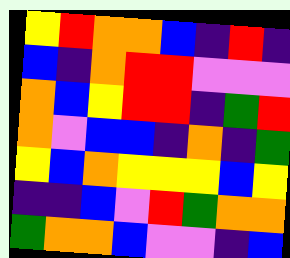[["yellow", "red", "orange", "orange", "blue", "indigo", "red", "indigo"], ["blue", "indigo", "orange", "red", "red", "violet", "violet", "violet"], ["orange", "blue", "yellow", "red", "red", "indigo", "green", "red"], ["orange", "violet", "blue", "blue", "indigo", "orange", "indigo", "green"], ["yellow", "blue", "orange", "yellow", "yellow", "yellow", "blue", "yellow"], ["indigo", "indigo", "blue", "violet", "red", "green", "orange", "orange"], ["green", "orange", "orange", "blue", "violet", "violet", "indigo", "blue"]]